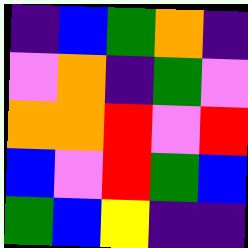[["indigo", "blue", "green", "orange", "indigo"], ["violet", "orange", "indigo", "green", "violet"], ["orange", "orange", "red", "violet", "red"], ["blue", "violet", "red", "green", "blue"], ["green", "blue", "yellow", "indigo", "indigo"]]